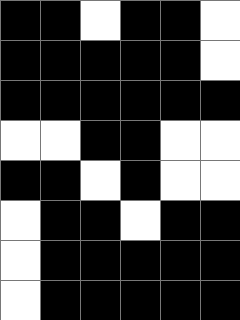[["black", "black", "white", "black", "black", "white"], ["black", "black", "black", "black", "black", "white"], ["black", "black", "black", "black", "black", "black"], ["white", "white", "black", "black", "white", "white"], ["black", "black", "white", "black", "white", "white"], ["white", "black", "black", "white", "black", "black"], ["white", "black", "black", "black", "black", "black"], ["white", "black", "black", "black", "black", "black"]]